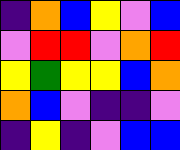[["indigo", "orange", "blue", "yellow", "violet", "blue"], ["violet", "red", "red", "violet", "orange", "red"], ["yellow", "green", "yellow", "yellow", "blue", "orange"], ["orange", "blue", "violet", "indigo", "indigo", "violet"], ["indigo", "yellow", "indigo", "violet", "blue", "blue"]]